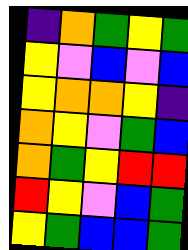[["indigo", "orange", "green", "yellow", "green"], ["yellow", "violet", "blue", "violet", "blue"], ["yellow", "orange", "orange", "yellow", "indigo"], ["orange", "yellow", "violet", "green", "blue"], ["orange", "green", "yellow", "red", "red"], ["red", "yellow", "violet", "blue", "green"], ["yellow", "green", "blue", "blue", "green"]]